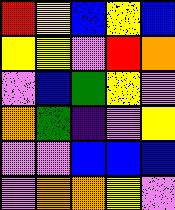[["red", "yellow", "blue", "yellow", "blue"], ["yellow", "yellow", "violet", "red", "orange"], ["violet", "blue", "green", "yellow", "violet"], ["orange", "green", "indigo", "violet", "yellow"], ["violet", "violet", "blue", "blue", "blue"], ["violet", "orange", "orange", "yellow", "violet"]]